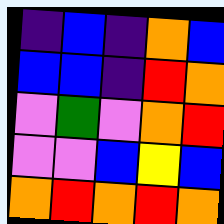[["indigo", "blue", "indigo", "orange", "blue"], ["blue", "blue", "indigo", "red", "orange"], ["violet", "green", "violet", "orange", "red"], ["violet", "violet", "blue", "yellow", "blue"], ["orange", "red", "orange", "red", "orange"]]